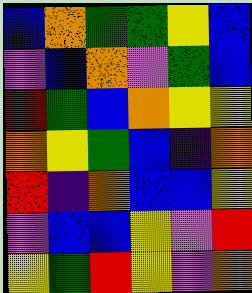[["blue", "orange", "green", "green", "yellow", "blue"], ["violet", "blue", "orange", "violet", "green", "blue"], ["red", "green", "blue", "orange", "yellow", "yellow"], ["orange", "yellow", "green", "blue", "indigo", "orange"], ["red", "indigo", "orange", "blue", "blue", "yellow"], ["violet", "blue", "blue", "yellow", "violet", "red"], ["yellow", "green", "red", "yellow", "violet", "orange"]]